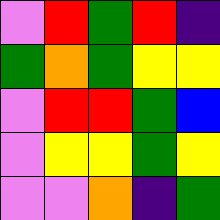[["violet", "red", "green", "red", "indigo"], ["green", "orange", "green", "yellow", "yellow"], ["violet", "red", "red", "green", "blue"], ["violet", "yellow", "yellow", "green", "yellow"], ["violet", "violet", "orange", "indigo", "green"]]